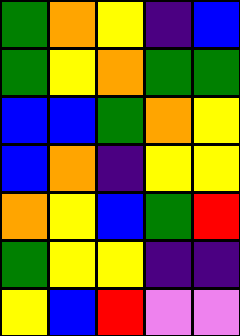[["green", "orange", "yellow", "indigo", "blue"], ["green", "yellow", "orange", "green", "green"], ["blue", "blue", "green", "orange", "yellow"], ["blue", "orange", "indigo", "yellow", "yellow"], ["orange", "yellow", "blue", "green", "red"], ["green", "yellow", "yellow", "indigo", "indigo"], ["yellow", "blue", "red", "violet", "violet"]]